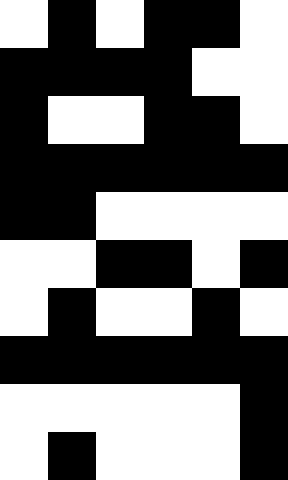[["white", "black", "white", "black", "black", "white"], ["black", "black", "black", "black", "white", "white"], ["black", "white", "white", "black", "black", "white"], ["black", "black", "black", "black", "black", "black"], ["black", "black", "white", "white", "white", "white"], ["white", "white", "black", "black", "white", "black"], ["white", "black", "white", "white", "black", "white"], ["black", "black", "black", "black", "black", "black"], ["white", "white", "white", "white", "white", "black"], ["white", "black", "white", "white", "white", "black"]]